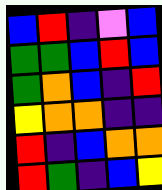[["blue", "red", "indigo", "violet", "blue"], ["green", "green", "blue", "red", "blue"], ["green", "orange", "blue", "indigo", "red"], ["yellow", "orange", "orange", "indigo", "indigo"], ["red", "indigo", "blue", "orange", "orange"], ["red", "green", "indigo", "blue", "yellow"]]